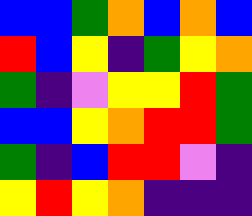[["blue", "blue", "green", "orange", "blue", "orange", "blue"], ["red", "blue", "yellow", "indigo", "green", "yellow", "orange"], ["green", "indigo", "violet", "yellow", "yellow", "red", "green"], ["blue", "blue", "yellow", "orange", "red", "red", "green"], ["green", "indigo", "blue", "red", "red", "violet", "indigo"], ["yellow", "red", "yellow", "orange", "indigo", "indigo", "indigo"]]